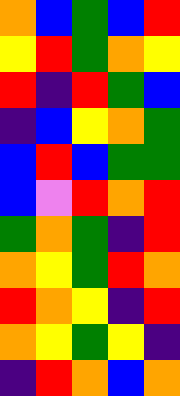[["orange", "blue", "green", "blue", "red"], ["yellow", "red", "green", "orange", "yellow"], ["red", "indigo", "red", "green", "blue"], ["indigo", "blue", "yellow", "orange", "green"], ["blue", "red", "blue", "green", "green"], ["blue", "violet", "red", "orange", "red"], ["green", "orange", "green", "indigo", "red"], ["orange", "yellow", "green", "red", "orange"], ["red", "orange", "yellow", "indigo", "red"], ["orange", "yellow", "green", "yellow", "indigo"], ["indigo", "red", "orange", "blue", "orange"]]